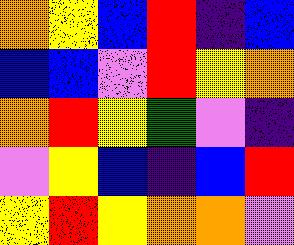[["orange", "yellow", "blue", "red", "indigo", "blue"], ["blue", "blue", "violet", "red", "yellow", "orange"], ["orange", "red", "yellow", "green", "violet", "indigo"], ["violet", "yellow", "blue", "indigo", "blue", "red"], ["yellow", "red", "yellow", "orange", "orange", "violet"]]